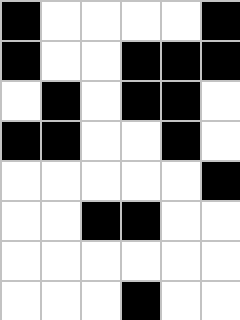[["black", "white", "white", "white", "white", "black"], ["black", "white", "white", "black", "black", "black"], ["white", "black", "white", "black", "black", "white"], ["black", "black", "white", "white", "black", "white"], ["white", "white", "white", "white", "white", "black"], ["white", "white", "black", "black", "white", "white"], ["white", "white", "white", "white", "white", "white"], ["white", "white", "white", "black", "white", "white"]]